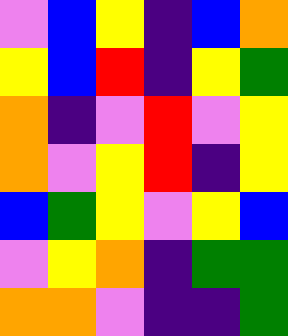[["violet", "blue", "yellow", "indigo", "blue", "orange"], ["yellow", "blue", "red", "indigo", "yellow", "green"], ["orange", "indigo", "violet", "red", "violet", "yellow"], ["orange", "violet", "yellow", "red", "indigo", "yellow"], ["blue", "green", "yellow", "violet", "yellow", "blue"], ["violet", "yellow", "orange", "indigo", "green", "green"], ["orange", "orange", "violet", "indigo", "indigo", "green"]]